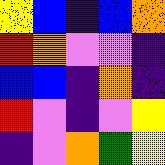[["yellow", "blue", "indigo", "blue", "orange"], ["red", "orange", "violet", "violet", "indigo"], ["blue", "blue", "indigo", "orange", "indigo"], ["red", "violet", "indigo", "violet", "yellow"], ["indigo", "violet", "orange", "green", "yellow"]]